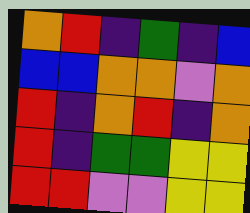[["orange", "red", "indigo", "green", "indigo", "blue"], ["blue", "blue", "orange", "orange", "violet", "orange"], ["red", "indigo", "orange", "red", "indigo", "orange"], ["red", "indigo", "green", "green", "yellow", "yellow"], ["red", "red", "violet", "violet", "yellow", "yellow"]]